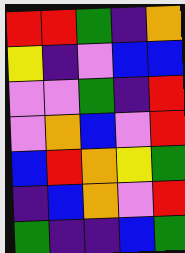[["red", "red", "green", "indigo", "orange"], ["yellow", "indigo", "violet", "blue", "blue"], ["violet", "violet", "green", "indigo", "red"], ["violet", "orange", "blue", "violet", "red"], ["blue", "red", "orange", "yellow", "green"], ["indigo", "blue", "orange", "violet", "red"], ["green", "indigo", "indigo", "blue", "green"]]